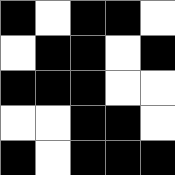[["black", "white", "black", "black", "white"], ["white", "black", "black", "white", "black"], ["black", "black", "black", "white", "white"], ["white", "white", "black", "black", "white"], ["black", "white", "black", "black", "black"]]